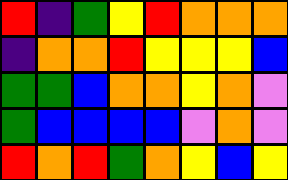[["red", "indigo", "green", "yellow", "red", "orange", "orange", "orange"], ["indigo", "orange", "orange", "red", "yellow", "yellow", "yellow", "blue"], ["green", "green", "blue", "orange", "orange", "yellow", "orange", "violet"], ["green", "blue", "blue", "blue", "blue", "violet", "orange", "violet"], ["red", "orange", "red", "green", "orange", "yellow", "blue", "yellow"]]